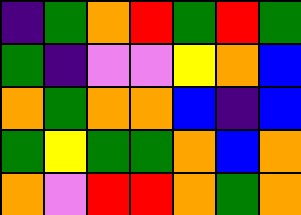[["indigo", "green", "orange", "red", "green", "red", "green"], ["green", "indigo", "violet", "violet", "yellow", "orange", "blue"], ["orange", "green", "orange", "orange", "blue", "indigo", "blue"], ["green", "yellow", "green", "green", "orange", "blue", "orange"], ["orange", "violet", "red", "red", "orange", "green", "orange"]]